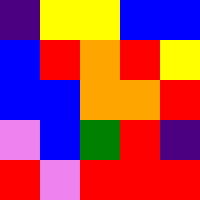[["indigo", "yellow", "yellow", "blue", "blue"], ["blue", "red", "orange", "red", "yellow"], ["blue", "blue", "orange", "orange", "red"], ["violet", "blue", "green", "red", "indigo"], ["red", "violet", "red", "red", "red"]]